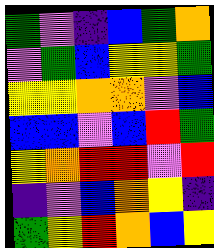[["green", "violet", "indigo", "blue", "green", "orange"], ["violet", "green", "blue", "yellow", "yellow", "green"], ["yellow", "yellow", "orange", "orange", "violet", "blue"], ["blue", "blue", "violet", "blue", "red", "green"], ["yellow", "orange", "red", "red", "violet", "red"], ["indigo", "violet", "blue", "orange", "yellow", "indigo"], ["green", "yellow", "red", "orange", "blue", "yellow"]]